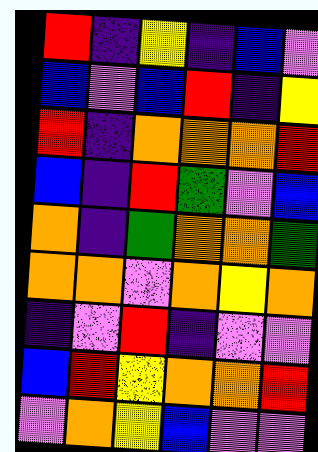[["red", "indigo", "yellow", "indigo", "blue", "violet"], ["blue", "violet", "blue", "red", "indigo", "yellow"], ["red", "indigo", "orange", "orange", "orange", "red"], ["blue", "indigo", "red", "green", "violet", "blue"], ["orange", "indigo", "green", "orange", "orange", "green"], ["orange", "orange", "violet", "orange", "yellow", "orange"], ["indigo", "violet", "red", "indigo", "violet", "violet"], ["blue", "red", "yellow", "orange", "orange", "red"], ["violet", "orange", "yellow", "blue", "violet", "violet"]]